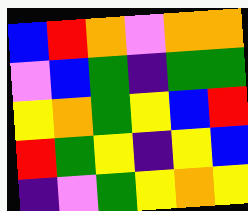[["blue", "red", "orange", "violet", "orange", "orange"], ["violet", "blue", "green", "indigo", "green", "green"], ["yellow", "orange", "green", "yellow", "blue", "red"], ["red", "green", "yellow", "indigo", "yellow", "blue"], ["indigo", "violet", "green", "yellow", "orange", "yellow"]]